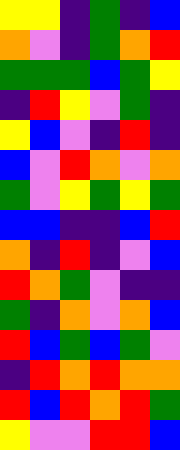[["yellow", "yellow", "indigo", "green", "indigo", "blue"], ["orange", "violet", "indigo", "green", "orange", "red"], ["green", "green", "green", "blue", "green", "yellow"], ["indigo", "red", "yellow", "violet", "green", "indigo"], ["yellow", "blue", "violet", "indigo", "red", "indigo"], ["blue", "violet", "red", "orange", "violet", "orange"], ["green", "violet", "yellow", "green", "yellow", "green"], ["blue", "blue", "indigo", "indigo", "blue", "red"], ["orange", "indigo", "red", "indigo", "violet", "blue"], ["red", "orange", "green", "violet", "indigo", "indigo"], ["green", "indigo", "orange", "violet", "orange", "blue"], ["red", "blue", "green", "blue", "green", "violet"], ["indigo", "red", "orange", "red", "orange", "orange"], ["red", "blue", "red", "orange", "red", "green"], ["yellow", "violet", "violet", "red", "red", "blue"]]